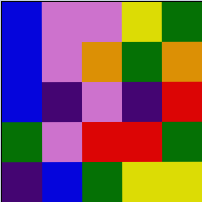[["blue", "violet", "violet", "yellow", "green"], ["blue", "violet", "orange", "green", "orange"], ["blue", "indigo", "violet", "indigo", "red"], ["green", "violet", "red", "red", "green"], ["indigo", "blue", "green", "yellow", "yellow"]]